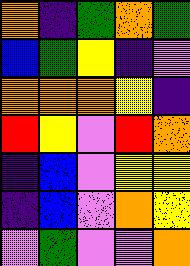[["orange", "indigo", "green", "orange", "green"], ["blue", "green", "yellow", "indigo", "violet"], ["orange", "orange", "orange", "yellow", "indigo"], ["red", "yellow", "violet", "red", "orange"], ["indigo", "blue", "violet", "yellow", "yellow"], ["indigo", "blue", "violet", "orange", "yellow"], ["violet", "green", "violet", "violet", "orange"]]